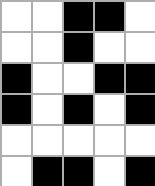[["white", "white", "black", "black", "white"], ["white", "white", "black", "white", "white"], ["black", "white", "white", "black", "black"], ["black", "white", "black", "white", "black"], ["white", "white", "white", "white", "white"], ["white", "black", "black", "white", "black"]]